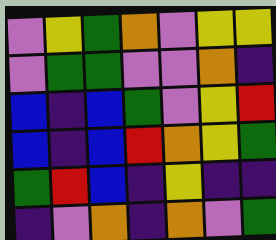[["violet", "yellow", "green", "orange", "violet", "yellow", "yellow"], ["violet", "green", "green", "violet", "violet", "orange", "indigo"], ["blue", "indigo", "blue", "green", "violet", "yellow", "red"], ["blue", "indigo", "blue", "red", "orange", "yellow", "green"], ["green", "red", "blue", "indigo", "yellow", "indigo", "indigo"], ["indigo", "violet", "orange", "indigo", "orange", "violet", "green"]]